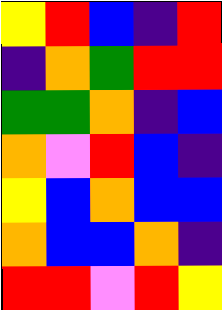[["yellow", "red", "blue", "indigo", "red"], ["indigo", "orange", "green", "red", "red"], ["green", "green", "orange", "indigo", "blue"], ["orange", "violet", "red", "blue", "indigo"], ["yellow", "blue", "orange", "blue", "blue"], ["orange", "blue", "blue", "orange", "indigo"], ["red", "red", "violet", "red", "yellow"]]